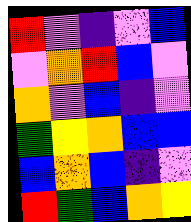[["red", "violet", "indigo", "violet", "blue"], ["violet", "orange", "red", "blue", "violet"], ["orange", "violet", "blue", "indigo", "violet"], ["green", "yellow", "orange", "blue", "blue"], ["blue", "orange", "blue", "indigo", "violet"], ["red", "green", "blue", "orange", "yellow"]]